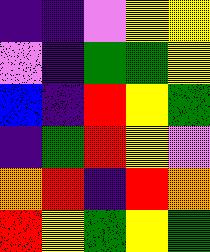[["indigo", "indigo", "violet", "yellow", "yellow"], ["violet", "indigo", "green", "green", "yellow"], ["blue", "indigo", "red", "yellow", "green"], ["indigo", "green", "red", "yellow", "violet"], ["orange", "red", "indigo", "red", "orange"], ["red", "yellow", "green", "yellow", "green"]]